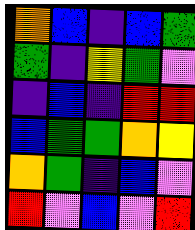[["orange", "blue", "indigo", "blue", "green"], ["green", "indigo", "yellow", "green", "violet"], ["indigo", "blue", "indigo", "red", "red"], ["blue", "green", "green", "orange", "yellow"], ["orange", "green", "indigo", "blue", "violet"], ["red", "violet", "blue", "violet", "red"]]